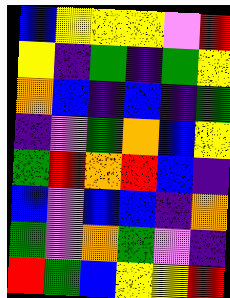[["blue", "yellow", "yellow", "yellow", "violet", "red"], ["yellow", "indigo", "green", "indigo", "green", "yellow"], ["orange", "blue", "indigo", "blue", "indigo", "green"], ["indigo", "violet", "green", "orange", "blue", "yellow"], ["green", "red", "orange", "red", "blue", "indigo"], ["blue", "violet", "blue", "blue", "indigo", "orange"], ["green", "violet", "orange", "green", "violet", "indigo"], ["red", "green", "blue", "yellow", "yellow", "red"]]